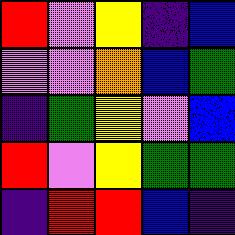[["red", "violet", "yellow", "indigo", "blue"], ["violet", "violet", "orange", "blue", "green"], ["indigo", "green", "yellow", "violet", "blue"], ["red", "violet", "yellow", "green", "green"], ["indigo", "red", "red", "blue", "indigo"]]